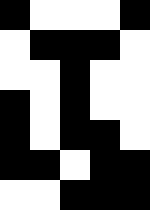[["black", "white", "white", "white", "black"], ["white", "black", "black", "black", "white"], ["white", "white", "black", "white", "white"], ["black", "white", "black", "white", "white"], ["black", "white", "black", "black", "white"], ["black", "black", "white", "black", "black"], ["white", "white", "black", "black", "black"]]